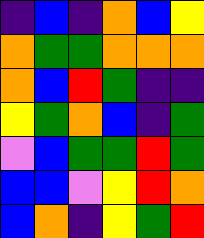[["indigo", "blue", "indigo", "orange", "blue", "yellow"], ["orange", "green", "green", "orange", "orange", "orange"], ["orange", "blue", "red", "green", "indigo", "indigo"], ["yellow", "green", "orange", "blue", "indigo", "green"], ["violet", "blue", "green", "green", "red", "green"], ["blue", "blue", "violet", "yellow", "red", "orange"], ["blue", "orange", "indigo", "yellow", "green", "red"]]